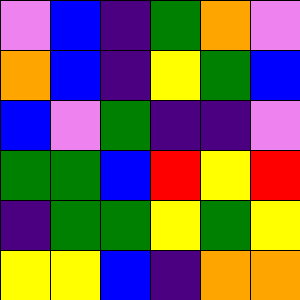[["violet", "blue", "indigo", "green", "orange", "violet"], ["orange", "blue", "indigo", "yellow", "green", "blue"], ["blue", "violet", "green", "indigo", "indigo", "violet"], ["green", "green", "blue", "red", "yellow", "red"], ["indigo", "green", "green", "yellow", "green", "yellow"], ["yellow", "yellow", "blue", "indigo", "orange", "orange"]]